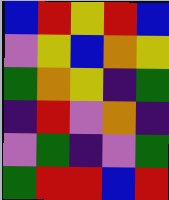[["blue", "red", "yellow", "red", "blue"], ["violet", "yellow", "blue", "orange", "yellow"], ["green", "orange", "yellow", "indigo", "green"], ["indigo", "red", "violet", "orange", "indigo"], ["violet", "green", "indigo", "violet", "green"], ["green", "red", "red", "blue", "red"]]